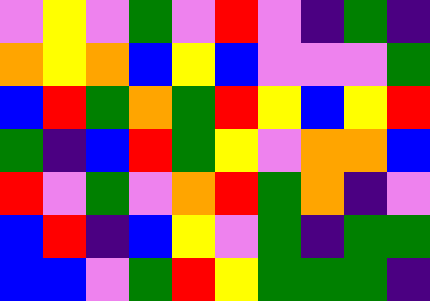[["violet", "yellow", "violet", "green", "violet", "red", "violet", "indigo", "green", "indigo"], ["orange", "yellow", "orange", "blue", "yellow", "blue", "violet", "violet", "violet", "green"], ["blue", "red", "green", "orange", "green", "red", "yellow", "blue", "yellow", "red"], ["green", "indigo", "blue", "red", "green", "yellow", "violet", "orange", "orange", "blue"], ["red", "violet", "green", "violet", "orange", "red", "green", "orange", "indigo", "violet"], ["blue", "red", "indigo", "blue", "yellow", "violet", "green", "indigo", "green", "green"], ["blue", "blue", "violet", "green", "red", "yellow", "green", "green", "green", "indigo"]]